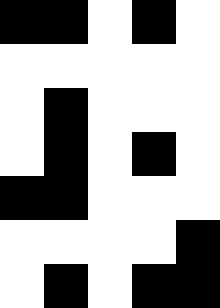[["black", "black", "white", "black", "white"], ["white", "white", "white", "white", "white"], ["white", "black", "white", "white", "white"], ["white", "black", "white", "black", "white"], ["black", "black", "white", "white", "white"], ["white", "white", "white", "white", "black"], ["white", "black", "white", "black", "black"]]